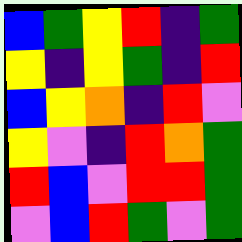[["blue", "green", "yellow", "red", "indigo", "green"], ["yellow", "indigo", "yellow", "green", "indigo", "red"], ["blue", "yellow", "orange", "indigo", "red", "violet"], ["yellow", "violet", "indigo", "red", "orange", "green"], ["red", "blue", "violet", "red", "red", "green"], ["violet", "blue", "red", "green", "violet", "green"]]